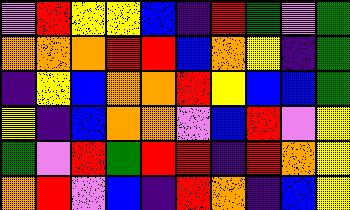[["violet", "red", "yellow", "yellow", "blue", "indigo", "red", "green", "violet", "green"], ["orange", "orange", "orange", "red", "red", "blue", "orange", "yellow", "indigo", "green"], ["indigo", "yellow", "blue", "orange", "orange", "red", "yellow", "blue", "blue", "green"], ["yellow", "indigo", "blue", "orange", "orange", "violet", "blue", "red", "violet", "yellow"], ["green", "violet", "red", "green", "red", "red", "indigo", "red", "orange", "yellow"], ["orange", "red", "violet", "blue", "indigo", "red", "orange", "indigo", "blue", "yellow"]]